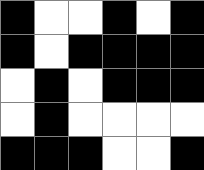[["black", "white", "white", "black", "white", "black"], ["black", "white", "black", "black", "black", "black"], ["white", "black", "white", "black", "black", "black"], ["white", "black", "white", "white", "white", "white"], ["black", "black", "black", "white", "white", "black"]]